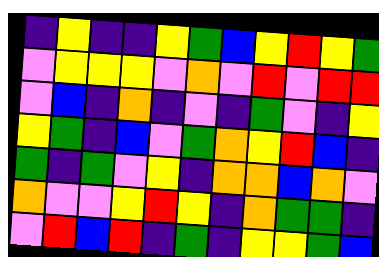[["indigo", "yellow", "indigo", "indigo", "yellow", "green", "blue", "yellow", "red", "yellow", "green"], ["violet", "yellow", "yellow", "yellow", "violet", "orange", "violet", "red", "violet", "red", "red"], ["violet", "blue", "indigo", "orange", "indigo", "violet", "indigo", "green", "violet", "indigo", "yellow"], ["yellow", "green", "indigo", "blue", "violet", "green", "orange", "yellow", "red", "blue", "indigo"], ["green", "indigo", "green", "violet", "yellow", "indigo", "orange", "orange", "blue", "orange", "violet"], ["orange", "violet", "violet", "yellow", "red", "yellow", "indigo", "orange", "green", "green", "indigo"], ["violet", "red", "blue", "red", "indigo", "green", "indigo", "yellow", "yellow", "green", "blue"]]